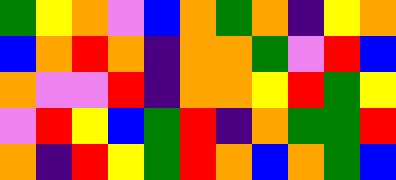[["green", "yellow", "orange", "violet", "blue", "orange", "green", "orange", "indigo", "yellow", "orange"], ["blue", "orange", "red", "orange", "indigo", "orange", "orange", "green", "violet", "red", "blue"], ["orange", "violet", "violet", "red", "indigo", "orange", "orange", "yellow", "red", "green", "yellow"], ["violet", "red", "yellow", "blue", "green", "red", "indigo", "orange", "green", "green", "red"], ["orange", "indigo", "red", "yellow", "green", "red", "orange", "blue", "orange", "green", "blue"]]